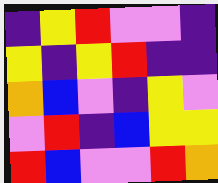[["indigo", "yellow", "red", "violet", "violet", "indigo"], ["yellow", "indigo", "yellow", "red", "indigo", "indigo"], ["orange", "blue", "violet", "indigo", "yellow", "violet"], ["violet", "red", "indigo", "blue", "yellow", "yellow"], ["red", "blue", "violet", "violet", "red", "orange"]]